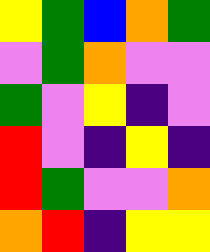[["yellow", "green", "blue", "orange", "green"], ["violet", "green", "orange", "violet", "violet"], ["green", "violet", "yellow", "indigo", "violet"], ["red", "violet", "indigo", "yellow", "indigo"], ["red", "green", "violet", "violet", "orange"], ["orange", "red", "indigo", "yellow", "yellow"]]